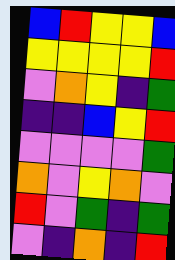[["blue", "red", "yellow", "yellow", "blue"], ["yellow", "yellow", "yellow", "yellow", "red"], ["violet", "orange", "yellow", "indigo", "green"], ["indigo", "indigo", "blue", "yellow", "red"], ["violet", "violet", "violet", "violet", "green"], ["orange", "violet", "yellow", "orange", "violet"], ["red", "violet", "green", "indigo", "green"], ["violet", "indigo", "orange", "indigo", "red"]]